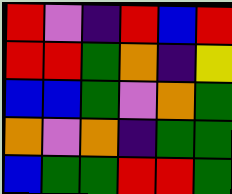[["red", "violet", "indigo", "red", "blue", "red"], ["red", "red", "green", "orange", "indigo", "yellow"], ["blue", "blue", "green", "violet", "orange", "green"], ["orange", "violet", "orange", "indigo", "green", "green"], ["blue", "green", "green", "red", "red", "green"]]